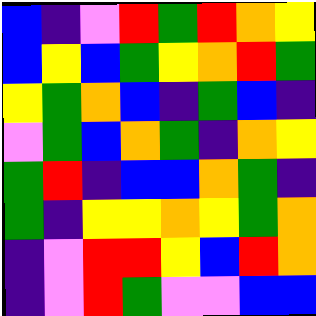[["blue", "indigo", "violet", "red", "green", "red", "orange", "yellow"], ["blue", "yellow", "blue", "green", "yellow", "orange", "red", "green"], ["yellow", "green", "orange", "blue", "indigo", "green", "blue", "indigo"], ["violet", "green", "blue", "orange", "green", "indigo", "orange", "yellow"], ["green", "red", "indigo", "blue", "blue", "orange", "green", "indigo"], ["green", "indigo", "yellow", "yellow", "orange", "yellow", "green", "orange"], ["indigo", "violet", "red", "red", "yellow", "blue", "red", "orange"], ["indigo", "violet", "red", "green", "violet", "violet", "blue", "blue"]]